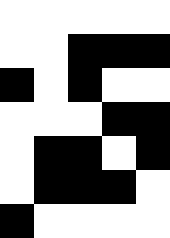[["white", "white", "white", "white", "white"], ["white", "white", "black", "black", "black"], ["black", "white", "black", "white", "white"], ["white", "white", "white", "black", "black"], ["white", "black", "black", "white", "black"], ["white", "black", "black", "black", "white"], ["black", "white", "white", "white", "white"]]